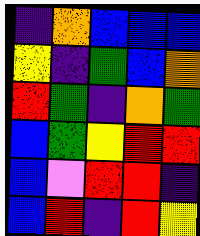[["indigo", "orange", "blue", "blue", "blue"], ["yellow", "indigo", "green", "blue", "orange"], ["red", "green", "indigo", "orange", "green"], ["blue", "green", "yellow", "red", "red"], ["blue", "violet", "red", "red", "indigo"], ["blue", "red", "indigo", "red", "yellow"]]